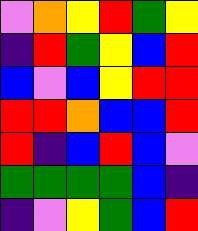[["violet", "orange", "yellow", "red", "green", "yellow"], ["indigo", "red", "green", "yellow", "blue", "red"], ["blue", "violet", "blue", "yellow", "red", "red"], ["red", "red", "orange", "blue", "blue", "red"], ["red", "indigo", "blue", "red", "blue", "violet"], ["green", "green", "green", "green", "blue", "indigo"], ["indigo", "violet", "yellow", "green", "blue", "red"]]